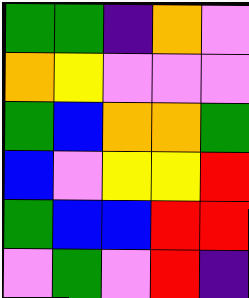[["green", "green", "indigo", "orange", "violet"], ["orange", "yellow", "violet", "violet", "violet"], ["green", "blue", "orange", "orange", "green"], ["blue", "violet", "yellow", "yellow", "red"], ["green", "blue", "blue", "red", "red"], ["violet", "green", "violet", "red", "indigo"]]